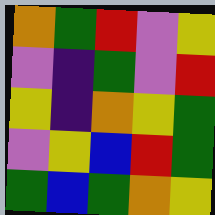[["orange", "green", "red", "violet", "yellow"], ["violet", "indigo", "green", "violet", "red"], ["yellow", "indigo", "orange", "yellow", "green"], ["violet", "yellow", "blue", "red", "green"], ["green", "blue", "green", "orange", "yellow"]]